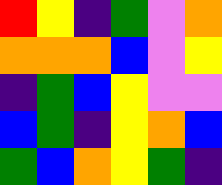[["red", "yellow", "indigo", "green", "violet", "orange"], ["orange", "orange", "orange", "blue", "violet", "yellow"], ["indigo", "green", "blue", "yellow", "violet", "violet"], ["blue", "green", "indigo", "yellow", "orange", "blue"], ["green", "blue", "orange", "yellow", "green", "indigo"]]